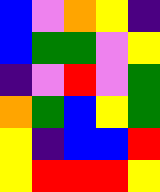[["blue", "violet", "orange", "yellow", "indigo"], ["blue", "green", "green", "violet", "yellow"], ["indigo", "violet", "red", "violet", "green"], ["orange", "green", "blue", "yellow", "green"], ["yellow", "indigo", "blue", "blue", "red"], ["yellow", "red", "red", "red", "yellow"]]